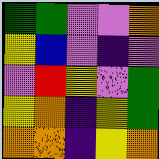[["green", "green", "violet", "violet", "orange"], ["yellow", "blue", "violet", "indigo", "violet"], ["violet", "red", "yellow", "violet", "green"], ["yellow", "orange", "indigo", "yellow", "green"], ["orange", "orange", "indigo", "yellow", "orange"]]